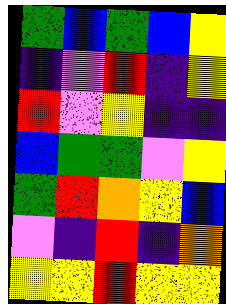[["green", "blue", "green", "blue", "yellow"], ["indigo", "violet", "red", "indigo", "yellow"], ["red", "violet", "yellow", "indigo", "indigo"], ["blue", "green", "green", "violet", "yellow"], ["green", "red", "orange", "yellow", "blue"], ["violet", "indigo", "red", "indigo", "orange"], ["yellow", "yellow", "red", "yellow", "yellow"]]